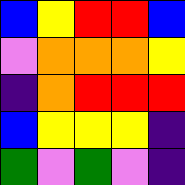[["blue", "yellow", "red", "red", "blue"], ["violet", "orange", "orange", "orange", "yellow"], ["indigo", "orange", "red", "red", "red"], ["blue", "yellow", "yellow", "yellow", "indigo"], ["green", "violet", "green", "violet", "indigo"]]